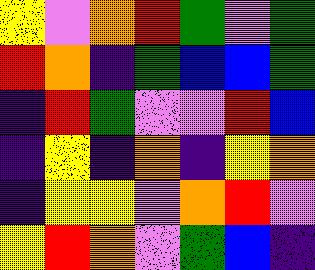[["yellow", "violet", "orange", "red", "green", "violet", "green"], ["red", "orange", "indigo", "green", "blue", "blue", "green"], ["indigo", "red", "green", "violet", "violet", "red", "blue"], ["indigo", "yellow", "indigo", "orange", "indigo", "yellow", "orange"], ["indigo", "yellow", "yellow", "violet", "orange", "red", "violet"], ["yellow", "red", "orange", "violet", "green", "blue", "indigo"]]